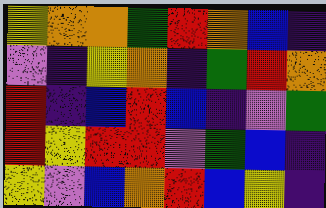[["yellow", "orange", "orange", "green", "red", "orange", "blue", "indigo"], ["violet", "indigo", "yellow", "orange", "indigo", "green", "red", "orange"], ["red", "indigo", "blue", "red", "blue", "indigo", "violet", "green"], ["red", "yellow", "red", "red", "violet", "green", "blue", "indigo"], ["yellow", "violet", "blue", "orange", "red", "blue", "yellow", "indigo"]]